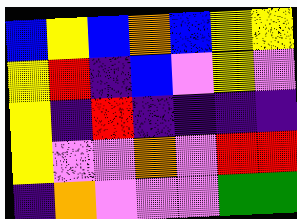[["blue", "yellow", "blue", "orange", "blue", "yellow", "yellow"], ["yellow", "red", "indigo", "blue", "violet", "yellow", "violet"], ["yellow", "indigo", "red", "indigo", "indigo", "indigo", "indigo"], ["yellow", "violet", "violet", "orange", "violet", "red", "red"], ["indigo", "orange", "violet", "violet", "violet", "green", "green"]]